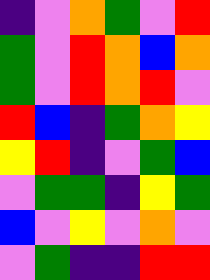[["indigo", "violet", "orange", "green", "violet", "red"], ["green", "violet", "red", "orange", "blue", "orange"], ["green", "violet", "red", "orange", "red", "violet"], ["red", "blue", "indigo", "green", "orange", "yellow"], ["yellow", "red", "indigo", "violet", "green", "blue"], ["violet", "green", "green", "indigo", "yellow", "green"], ["blue", "violet", "yellow", "violet", "orange", "violet"], ["violet", "green", "indigo", "indigo", "red", "red"]]